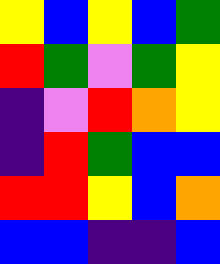[["yellow", "blue", "yellow", "blue", "green"], ["red", "green", "violet", "green", "yellow"], ["indigo", "violet", "red", "orange", "yellow"], ["indigo", "red", "green", "blue", "blue"], ["red", "red", "yellow", "blue", "orange"], ["blue", "blue", "indigo", "indigo", "blue"]]